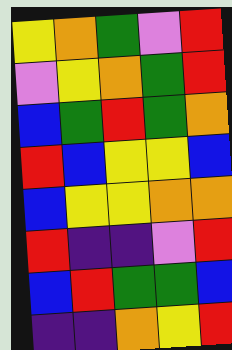[["yellow", "orange", "green", "violet", "red"], ["violet", "yellow", "orange", "green", "red"], ["blue", "green", "red", "green", "orange"], ["red", "blue", "yellow", "yellow", "blue"], ["blue", "yellow", "yellow", "orange", "orange"], ["red", "indigo", "indigo", "violet", "red"], ["blue", "red", "green", "green", "blue"], ["indigo", "indigo", "orange", "yellow", "red"]]